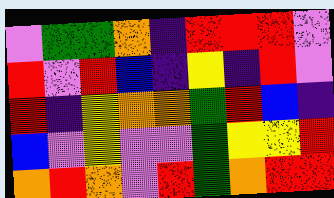[["violet", "green", "green", "orange", "indigo", "red", "red", "red", "violet"], ["red", "violet", "red", "blue", "indigo", "yellow", "indigo", "red", "violet"], ["red", "indigo", "yellow", "orange", "orange", "green", "red", "blue", "indigo"], ["blue", "violet", "yellow", "violet", "violet", "green", "yellow", "yellow", "red"], ["orange", "red", "orange", "violet", "red", "green", "orange", "red", "red"]]